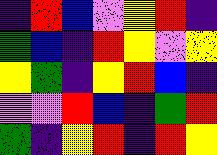[["indigo", "red", "blue", "violet", "yellow", "red", "indigo"], ["green", "blue", "indigo", "red", "yellow", "violet", "yellow"], ["yellow", "green", "indigo", "yellow", "red", "blue", "indigo"], ["violet", "violet", "red", "blue", "indigo", "green", "red"], ["green", "indigo", "yellow", "red", "indigo", "red", "yellow"]]